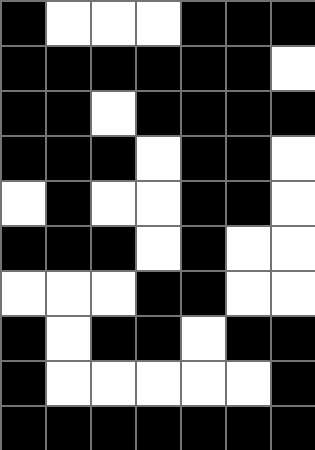[["black", "white", "white", "white", "black", "black", "black"], ["black", "black", "black", "black", "black", "black", "white"], ["black", "black", "white", "black", "black", "black", "black"], ["black", "black", "black", "white", "black", "black", "white"], ["white", "black", "white", "white", "black", "black", "white"], ["black", "black", "black", "white", "black", "white", "white"], ["white", "white", "white", "black", "black", "white", "white"], ["black", "white", "black", "black", "white", "black", "black"], ["black", "white", "white", "white", "white", "white", "black"], ["black", "black", "black", "black", "black", "black", "black"]]